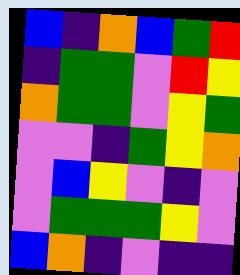[["blue", "indigo", "orange", "blue", "green", "red"], ["indigo", "green", "green", "violet", "red", "yellow"], ["orange", "green", "green", "violet", "yellow", "green"], ["violet", "violet", "indigo", "green", "yellow", "orange"], ["violet", "blue", "yellow", "violet", "indigo", "violet"], ["violet", "green", "green", "green", "yellow", "violet"], ["blue", "orange", "indigo", "violet", "indigo", "indigo"]]